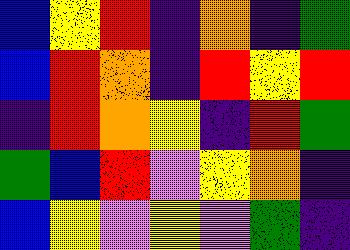[["blue", "yellow", "red", "indigo", "orange", "indigo", "green"], ["blue", "red", "orange", "indigo", "red", "yellow", "red"], ["indigo", "red", "orange", "yellow", "indigo", "red", "green"], ["green", "blue", "red", "violet", "yellow", "orange", "indigo"], ["blue", "yellow", "violet", "yellow", "violet", "green", "indigo"]]